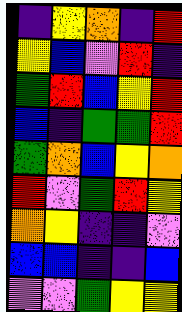[["indigo", "yellow", "orange", "indigo", "red"], ["yellow", "blue", "violet", "red", "indigo"], ["green", "red", "blue", "yellow", "red"], ["blue", "indigo", "green", "green", "red"], ["green", "orange", "blue", "yellow", "orange"], ["red", "violet", "green", "red", "yellow"], ["orange", "yellow", "indigo", "indigo", "violet"], ["blue", "blue", "indigo", "indigo", "blue"], ["violet", "violet", "green", "yellow", "yellow"]]